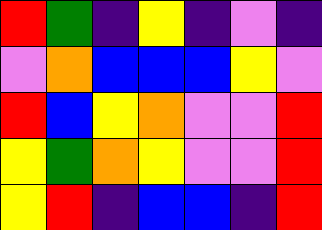[["red", "green", "indigo", "yellow", "indigo", "violet", "indigo"], ["violet", "orange", "blue", "blue", "blue", "yellow", "violet"], ["red", "blue", "yellow", "orange", "violet", "violet", "red"], ["yellow", "green", "orange", "yellow", "violet", "violet", "red"], ["yellow", "red", "indigo", "blue", "blue", "indigo", "red"]]